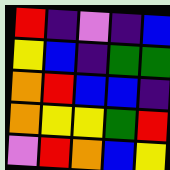[["red", "indigo", "violet", "indigo", "blue"], ["yellow", "blue", "indigo", "green", "green"], ["orange", "red", "blue", "blue", "indigo"], ["orange", "yellow", "yellow", "green", "red"], ["violet", "red", "orange", "blue", "yellow"]]